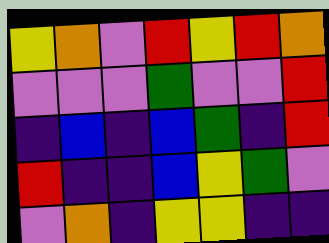[["yellow", "orange", "violet", "red", "yellow", "red", "orange"], ["violet", "violet", "violet", "green", "violet", "violet", "red"], ["indigo", "blue", "indigo", "blue", "green", "indigo", "red"], ["red", "indigo", "indigo", "blue", "yellow", "green", "violet"], ["violet", "orange", "indigo", "yellow", "yellow", "indigo", "indigo"]]